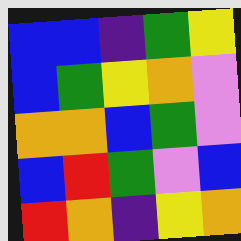[["blue", "blue", "indigo", "green", "yellow"], ["blue", "green", "yellow", "orange", "violet"], ["orange", "orange", "blue", "green", "violet"], ["blue", "red", "green", "violet", "blue"], ["red", "orange", "indigo", "yellow", "orange"]]